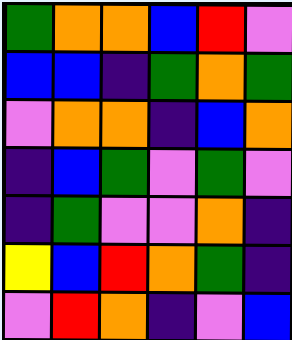[["green", "orange", "orange", "blue", "red", "violet"], ["blue", "blue", "indigo", "green", "orange", "green"], ["violet", "orange", "orange", "indigo", "blue", "orange"], ["indigo", "blue", "green", "violet", "green", "violet"], ["indigo", "green", "violet", "violet", "orange", "indigo"], ["yellow", "blue", "red", "orange", "green", "indigo"], ["violet", "red", "orange", "indigo", "violet", "blue"]]